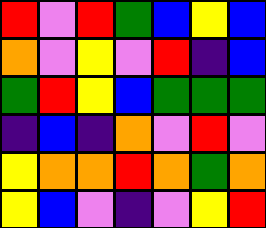[["red", "violet", "red", "green", "blue", "yellow", "blue"], ["orange", "violet", "yellow", "violet", "red", "indigo", "blue"], ["green", "red", "yellow", "blue", "green", "green", "green"], ["indigo", "blue", "indigo", "orange", "violet", "red", "violet"], ["yellow", "orange", "orange", "red", "orange", "green", "orange"], ["yellow", "blue", "violet", "indigo", "violet", "yellow", "red"]]